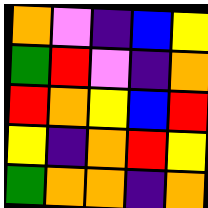[["orange", "violet", "indigo", "blue", "yellow"], ["green", "red", "violet", "indigo", "orange"], ["red", "orange", "yellow", "blue", "red"], ["yellow", "indigo", "orange", "red", "yellow"], ["green", "orange", "orange", "indigo", "orange"]]